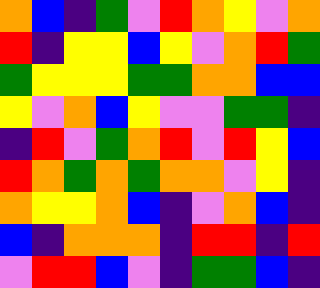[["orange", "blue", "indigo", "green", "violet", "red", "orange", "yellow", "violet", "orange"], ["red", "indigo", "yellow", "yellow", "blue", "yellow", "violet", "orange", "red", "green"], ["green", "yellow", "yellow", "yellow", "green", "green", "orange", "orange", "blue", "blue"], ["yellow", "violet", "orange", "blue", "yellow", "violet", "violet", "green", "green", "indigo"], ["indigo", "red", "violet", "green", "orange", "red", "violet", "red", "yellow", "blue"], ["red", "orange", "green", "orange", "green", "orange", "orange", "violet", "yellow", "indigo"], ["orange", "yellow", "yellow", "orange", "blue", "indigo", "violet", "orange", "blue", "indigo"], ["blue", "indigo", "orange", "orange", "orange", "indigo", "red", "red", "indigo", "red"], ["violet", "red", "red", "blue", "violet", "indigo", "green", "green", "blue", "indigo"]]